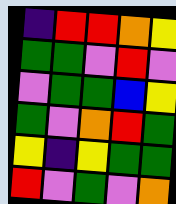[["indigo", "red", "red", "orange", "yellow"], ["green", "green", "violet", "red", "violet"], ["violet", "green", "green", "blue", "yellow"], ["green", "violet", "orange", "red", "green"], ["yellow", "indigo", "yellow", "green", "green"], ["red", "violet", "green", "violet", "orange"]]